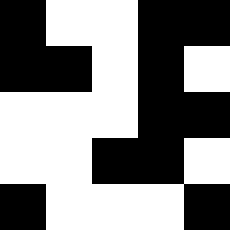[["black", "white", "white", "black", "black"], ["black", "black", "white", "black", "white"], ["white", "white", "white", "black", "black"], ["white", "white", "black", "black", "white"], ["black", "white", "white", "white", "black"]]